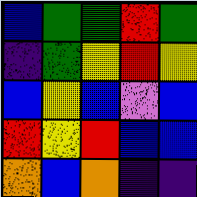[["blue", "green", "green", "red", "green"], ["indigo", "green", "yellow", "red", "yellow"], ["blue", "yellow", "blue", "violet", "blue"], ["red", "yellow", "red", "blue", "blue"], ["orange", "blue", "orange", "indigo", "indigo"]]